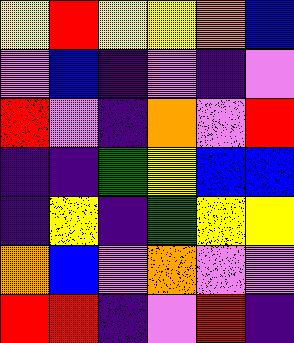[["yellow", "red", "yellow", "yellow", "orange", "blue"], ["violet", "blue", "indigo", "violet", "indigo", "violet"], ["red", "violet", "indigo", "orange", "violet", "red"], ["indigo", "indigo", "green", "yellow", "blue", "blue"], ["indigo", "yellow", "indigo", "green", "yellow", "yellow"], ["orange", "blue", "violet", "orange", "violet", "violet"], ["red", "red", "indigo", "violet", "red", "indigo"]]